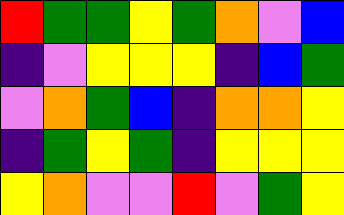[["red", "green", "green", "yellow", "green", "orange", "violet", "blue"], ["indigo", "violet", "yellow", "yellow", "yellow", "indigo", "blue", "green"], ["violet", "orange", "green", "blue", "indigo", "orange", "orange", "yellow"], ["indigo", "green", "yellow", "green", "indigo", "yellow", "yellow", "yellow"], ["yellow", "orange", "violet", "violet", "red", "violet", "green", "yellow"]]